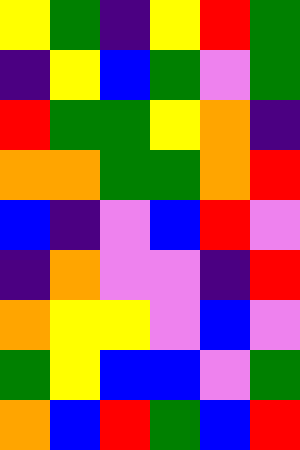[["yellow", "green", "indigo", "yellow", "red", "green"], ["indigo", "yellow", "blue", "green", "violet", "green"], ["red", "green", "green", "yellow", "orange", "indigo"], ["orange", "orange", "green", "green", "orange", "red"], ["blue", "indigo", "violet", "blue", "red", "violet"], ["indigo", "orange", "violet", "violet", "indigo", "red"], ["orange", "yellow", "yellow", "violet", "blue", "violet"], ["green", "yellow", "blue", "blue", "violet", "green"], ["orange", "blue", "red", "green", "blue", "red"]]